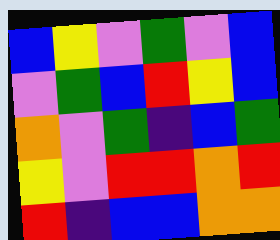[["blue", "yellow", "violet", "green", "violet", "blue"], ["violet", "green", "blue", "red", "yellow", "blue"], ["orange", "violet", "green", "indigo", "blue", "green"], ["yellow", "violet", "red", "red", "orange", "red"], ["red", "indigo", "blue", "blue", "orange", "orange"]]